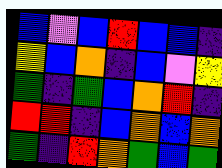[["blue", "violet", "blue", "red", "blue", "blue", "indigo"], ["yellow", "blue", "orange", "indigo", "blue", "violet", "yellow"], ["green", "indigo", "green", "blue", "orange", "red", "indigo"], ["red", "red", "indigo", "blue", "orange", "blue", "orange"], ["green", "indigo", "red", "orange", "green", "blue", "green"]]